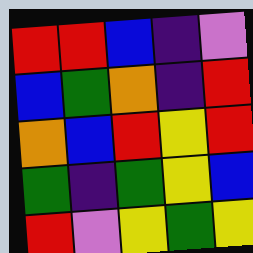[["red", "red", "blue", "indigo", "violet"], ["blue", "green", "orange", "indigo", "red"], ["orange", "blue", "red", "yellow", "red"], ["green", "indigo", "green", "yellow", "blue"], ["red", "violet", "yellow", "green", "yellow"]]